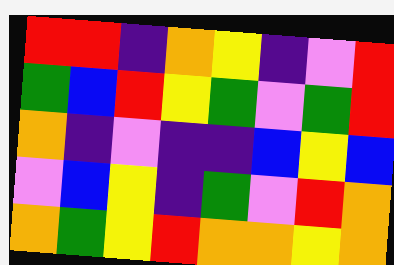[["red", "red", "indigo", "orange", "yellow", "indigo", "violet", "red"], ["green", "blue", "red", "yellow", "green", "violet", "green", "red"], ["orange", "indigo", "violet", "indigo", "indigo", "blue", "yellow", "blue"], ["violet", "blue", "yellow", "indigo", "green", "violet", "red", "orange"], ["orange", "green", "yellow", "red", "orange", "orange", "yellow", "orange"]]